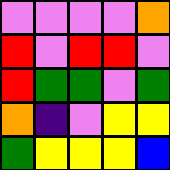[["violet", "violet", "violet", "violet", "orange"], ["red", "violet", "red", "red", "violet"], ["red", "green", "green", "violet", "green"], ["orange", "indigo", "violet", "yellow", "yellow"], ["green", "yellow", "yellow", "yellow", "blue"]]